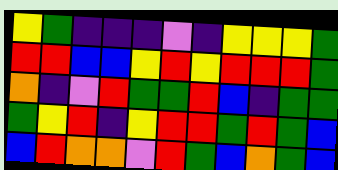[["yellow", "green", "indigo", "indigo", "indigo", "violet", "indigo", "yellow", "yellow", "yellow", "green"], ["red", "red", "blue", "blue", "yellow", "red", "yellow", "red", "red", "red", "green"], ["orange", "indigo", "violet", "red", "green", "green", "red", "blue", "indigo", "green", "green"], ["green", "yellow", "red", "indigo", "yellow", "red", "red", "green", "red", "green", "blue"], ["blue", "red", "orange", "orange", "violet", "red", "green", "blue", "orange", "green", "blue"]]